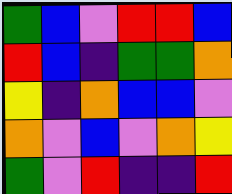[["green", "blue", "violet", "red", "red", "blue"], ["red", "blue", "indigo", "green", "green", "orange"], ["yellow", "indigo", "orange", "blue", "blue", "violet"], ["orange", "violet", "blue", "violet", "orange", "yellow"], ["green", "violet", "red", "indigo", "indigo", "red"]]